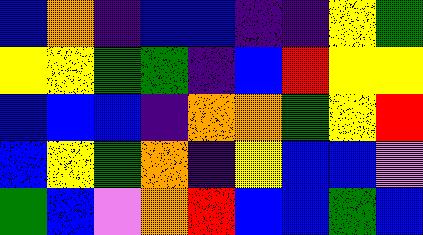[["blue", "orange", "indigo", "blue", "blue", "indigo", "indigo", "yellow", "green"], ["yellow", "yellow", "green", "green", "indigo", "blue", "red", "yellow", "yellow"], ["blue", "blue", "blue", "indigo", "orange", "orange", "green", "yellow", "red"], ["blue", "yellow", "green", "orange", "indigo", "yellow", "blue", "blue", "violet"], ["green", "blue", "violet", "orange", "red", "blue", "blue", "green", "blue"]]